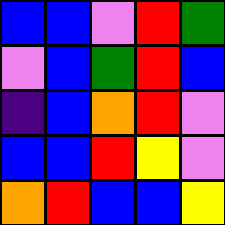[["blue", "blue", "violet", "red", "green"], ["violet", "blue", "green", "red", "blue"], ["indigo", "blue", "orange", "red", "violet"], ["blue", "blue", "red", "yellow", "violet"], ["orange", "red", "blue", "blue", "yellow"]]